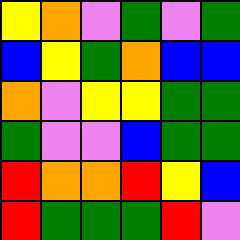[["yellow", "orange", "violet", "green", "violet", "green"], ["blue", "yellow", "green", "orange", "blue", "blue"], ["orange", "violet", "yellow", "yellow", "green", "green"], ["green", "violet", "violet", "blue", "green", "green"], ["red", "orange", "orange", "red", "yellow", "blue"], ["red", "green", "green", "green", "red", "violet"]]